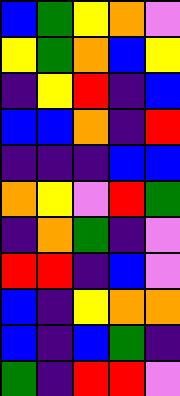[["blue", "green", "yellow", "orange", "violet"], ["yellow", "green", "orange", "blue", "yellow"], ["indigo", "yellow", "red", "indigo", "blue"], ["blue", "blue", "orange", "indigo", "red"], ["indigo", "indigo", "indigo", "blue", "blue"], ["orange", "yellow", "violet", "red", "green"], ["indigo", "orange", "green", "indigo", "violet"], ["red", "red", "indigo", "blue", "violet"], ["blue", "indigo", "yellow", "orange", "orange"], ["blue", "indigo", "blue", "green", "indigo"], ["green", "indigo", "red", "red", "violet"]]